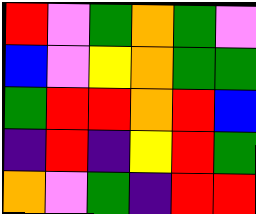[["red", "violet", "green", "orange", "green", "violet"], ["blue", "violet", "yellow", "orange", "green", "green"], ["green", "red", "red", "orange", "red", "blue"], ["indigo", "red", "indigo", "yellow", "red", "green"], ["orange", "violet", "green", "indigo", "red", "red"]]